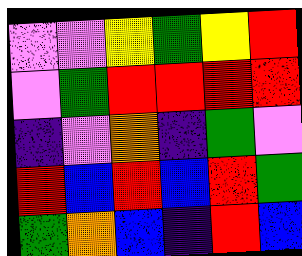[["violet", "violet", "yellow", "green", "yellow", "red"], ["violet", "green", "red", "red", "red", "red"], ["indigo", "violet", "orange", "indigo", "green", "violet"], ["red", "blue", "red", "blue", "red", "green"], ["green", "orange", "blue", "indigo", "red", "blue"]]